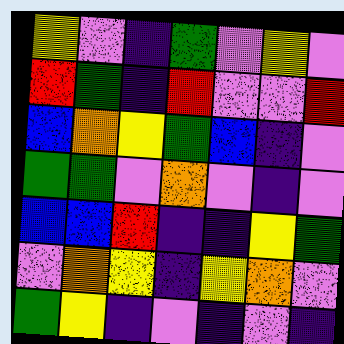[["yellow", "violet", "indigo", "green", "violet", "yellow", "violet"], ["red", "green", "indigo", "red", "violet", "violet", "red"], ["blue", "orange", "yellow", "green", "blue", "indigo", "violet"], ["green", "green", "violet", "orange", "violet", "indigo", "violet"], ["blue", "blue", "red", "indigo", "indigo", "yellow", "green"], ["violet", "orange", "yellow", "indigo", "yellow", "orange", "violet"], ["green", "yellow", "indigo", "violet", "indigo", "violet", "indigo"]]